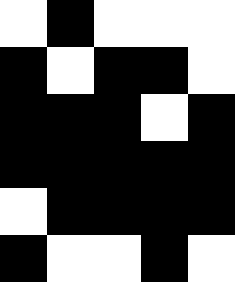[["white", "black", "white", "white", "white"], ["black", "white", "black", "black", "white"], ["black", "black", "black", "white", "black"], ["black", "black", "black", "black", "black"], ["white", "black", "black", "black", "black"], ["black", "white", "white", "black", "white"]]